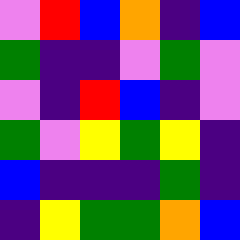[["violet", "red", "blue", "orange", "indigo", "blue"], ["green", "indigo", "indigo", "violet", "green", "violet"], ["violet", "indigo", "red", "blue", "indigo", "violet"], ["green", "violet", "yellow", "green", "yellow", "indigo"], ["blue", "indigo", "indigo", "indigo", "green", "indigo"], ["indigo", "yellow", "green", "green", "orange", "blue"]]